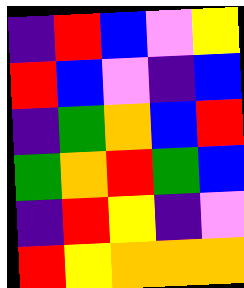[["indigo", "red", "blue", "violet", "yellow"], ["red", "blue", "violet", "indigo", "blue"], ["indigo", "green", "orange", "blue", "red"], ["green", "orange", "red", "green", "blue"], ["indigo", "red", "yellow", "indigo", "violet"], ["red", "yellow", "orange", "orange", "orange"]]